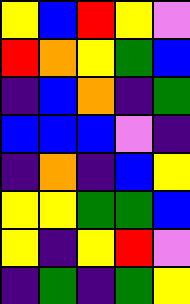[["yellow", "blue", "red", "yellow", "violet"], ["red", "orange", "yellow", "green", "blue"], ["indigo", "blue", "orange", "indigo", "green"], ["blue", "blue", "blue", "violet", "indigo"], ["indigo", "orange", "indigo", "blue", "yellow"], ["yellow", "yellow", "green", "green", "blue"], ["yellow", "indigo", "yellow", "red", "violet"], ["indigo", "green", "indigo", "green", "yellow"]]